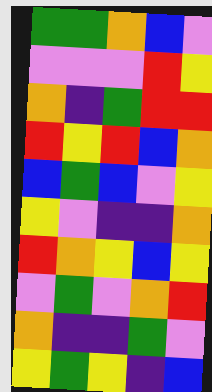[["green", "green", "orange", "blue", "violet"], ["violet", "violet", "violet", "red", "yellow"], ["orange", "indigo", "green", "red", "red"], ["red", "yellow", "red", "blue", "orange"], ["blue", "green", "blue", "violet", "yellow"], ["yellow", "violet", "indigo", "indigo", "orange"], ["red", "orange", "yellow", "blue", "yellow"], ["violet", "green", "violet", "orange", "red"], ["orange", "indigo", "indigo", "green", "violet"], ["yellow", "green", "yellow", "indigo", "blue"]]